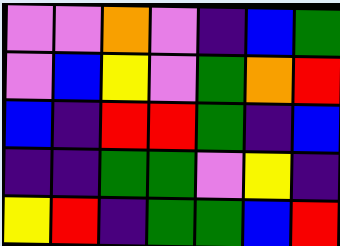[["violet", "violet", "orange", "violet", "indigo", "blue", "green"], ["violet", "blue", "yellow", "violet", "green", "orange", "red"], ["blue", "indigo", "red", "red", "green", "indigo", "blue"], ["indigo", "indigo", "green", "green", "violet", "yellow", "indigo"], ["yellow", "red", "indigo", "green", "green", "blue", "red"]]